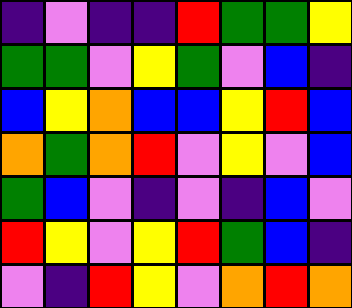[["indigo", "violet", "indigo", "indigo", "red", "green", "green", "yellow"], ["green", "green", "violet", "yellow", "green", "violet", "blue", "indigo"], ["blue", "yellow", "orange", "blue", "blue", "yellow", "red", "blue"], ["orange", "green", "orange", "red", "violet", "yellow", "violet", "blue"], ["green", "blue", "violet", "indigo", "violet", "indigo", "blue", "violet"], ["red", "yellow", "violet", "yellow", "red", "green", "blue", "indigo"], ["violet", "indigo", "red", "yellow", "violet", "orange", "red", "orange"]]